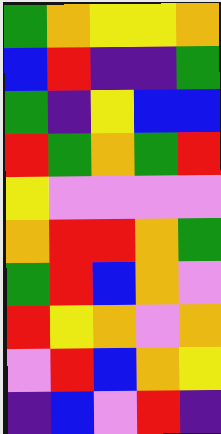[["green", "orange", "yellow", "yellow", "orange"], ["blue", "red", "indigo", "indigo", "green"], ["green", "indigo", "yellow", "blue", "blue"], ["red", "green", "orange", "green", "red"], ["yellow", "violet", "violet", "violet", "violet"], ["orange", "red", "red", "orange", "green"], ["green", "red", "blue", "orange", "violet"], ["red", "yellow", "orange", "violet", "orange"], ["violet", "red", "blue", "orange", "yellow"], ["indigo", "blue", "violet", "red", "indigo"]]